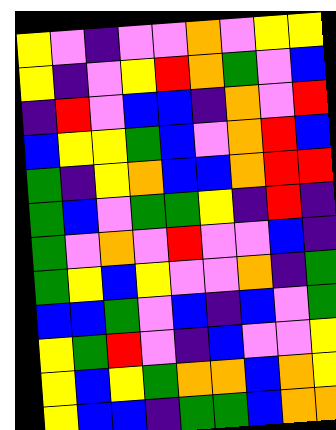[["yellow", "violet", "indigo", "violet", "violet", "orange", "violet", "yellow", "yellow"], ["yellow", "indigo", "violet", "yellow", "red", "orange", "green", "violet", "blue"], ["indigo", "red", "violet", "blue", "blue", "indigo", "orange", "violet", "red"], ["blue", "yellow", "yellow", "green", "blue", "violet", "orange", "red", "blue"], ["green", "indigo", "yellow", "orange", "blue", "blue", "orange", "red", "red"], ["green", "blue", "violet", "green", "green", "yellow", "indigo", "red", "indigo"], ["green", "violet", "orange", "violet", "red", "violet", "violet", "blue", "indigo"], ["green", "yellow", "blue", "yellow", "violet", "violet", "orange", "indigo", "green"], ["blue", "blue", "green", "violet", "blue", "indigo", "blue", "violet", "green"], ["yellow", "green", "red", "violet", "indigo", "blue", "violet", "violet", "yellow"], ["yellow", "blue", "yellow", "green", "orange", "orange", "blue", "orange", "yellow"], ["yellow", "blue", "blue", "indigo", "green", "green", "blue", "orange", "orange"]]